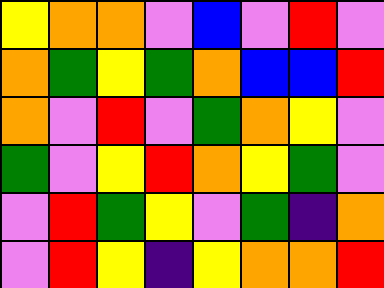[["yellow", "orange", "orange", "violet", "blue", "violet", "red", "violet"], ["orange", "green", "yellow", "green", "orange", "blue", "blue", "red"], ["orange", "violet", "red", "violet", "green", "orange", "yellow", "violet"], ["green", "violet", "yellow", "red", "orange", "yellow", "green", "violet"], ["violet", "red", "green", "yellow", "violet", "green", "indigo", "orange"], ["violet", "red", "yellow", "indigo", "yellow", "orange", "orange", "red"]]